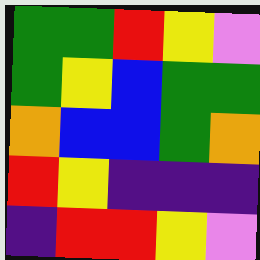[["green", "green", "red", "yellow", "violet"], ["green", "yellow", "blue", "green", "green"], ["orange", "blue", "blue", "green", "orange"], ["red", "yellow", "indigo", "indigo", "indigo"], ["indigo", "red", "red", "yellow", "violet"]]